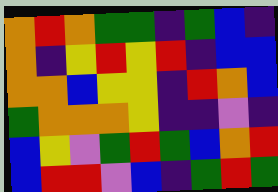[["orange", "red", "orange", "green", "green", "indigo", "green", "blue", "indigo"], ["orange", "indigo", "yellow", "red", "yellow", "red", "indigo", "blue", "blue"], ["orange", "orange", "blue", "yellow", "yellow", "indigo", "red", "orange", "blue"], ["green", "orange", "orange", "orange", "yellow", "indigo", "indigo", "violet", "indigo"], ["blue", "yellow", "violet", "green", "red", "green", "blue", "orange", "red"], ["blue", "red", "red", "violet", "blue", "indigo", "green", "red", "green"]]